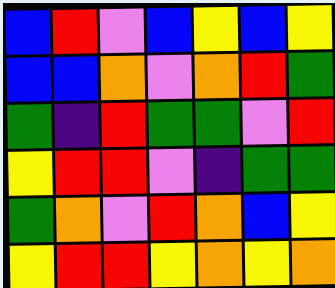[["blue", "red", "violet", "blue", "yellow", "blue", "yellow"], ["blue", "blue", "orange", "violet", "orange", "red", "green"], ["green", "indigo", "red", "green", "green", "violet", "red"], ["yellow", "red", "red", "violet", "indigo", "green", "green"], ["green", "orange", "violet", "red", "orange", "blue", "yellow"], ["yellow", "red", "red", "yellow", "orange", "yellow", "orange"]]